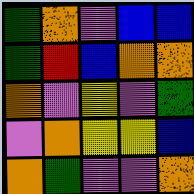[["green", "orange", "violet", "blue", "blue"], ["green", "red", "blue", "orange", "orange"], ["orange", "violet", "yellow", "violet", "green"], ["violet", "orange", "yellow", "yellow", "blue"], ["orange", "green", "violet", "violet", "orange"]]